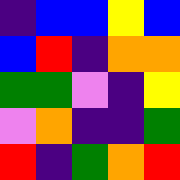[["indigo", "blue", "blue", "yellow", "blue"], ["blue", "red", "indigo", "orange", "orange"], ["green", "green", "violet", "indigo", "yellow"], ["violet", "orange", "indigo", "indigo", "green"], ["red", "indigo", "green", "orange", "red"]]